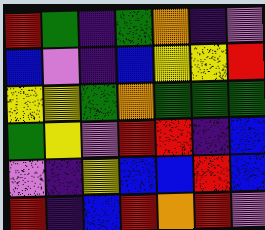[["red", "green", "indigo", "green", "orange", "indigo", "violet"], ["blue", "violet", "indigo", "blue", "yellow", "yellow", "red"], ["yellow", "yellow", "green", "orange", "green", "green", "green"], ["green", "yellow", "violet", "red", "red", "indigo", "blue"], ["violet", "indigo", "yellow", "blue", "blue", "red", "blue"], ["red", "indigo", "blue", "red", "orange", "red", "violet"]]